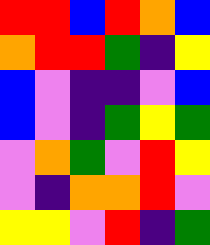[["red", "red", "blue", "red", "orange", "blue"], ["orange", "red", "red", "green", "indigo", "yellow"], ["blue", "violet", "indigo", "indigo", "violet", "blue"], ["blue", "violet", "indigo", "green", "yellow", "green"], ["violet", "orange", "green", "violet", "red", "yellow"], ["violet", "indigo", "orange", "orange", "red", "violet"], ["yellow", "yellow", "violet", "red", "indigo", "green"]]